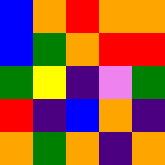[["blue", "orange", "red", "orange", "orange"], ["blue", "green", "orange", "red", "red"], ["green", "yellow", "indigo", "violet", "green"], ["red", "indigo", "blue", "orange", "indigo"], ["orange", "green", "orange", "indigo", "orange"]]